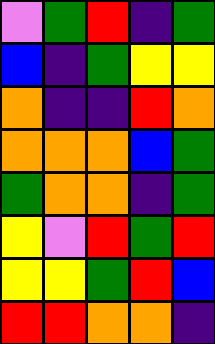[["violet", "green", "red", "indigo", "green"], ["blue", "indigo", "green", "yellow", "yellow"], ["orange", "indigo", "indigo", "red", "orange"], ["orange", "orange", "orange", "blue", "green"], ["green", "orange", "orange", "indigo", "green"], ["yellow", "violet", "red", "green", "red"], ["yellow", "yellow", "green", "red", "blue"], ["red", "red", "orange", "orange", "indigo"]]